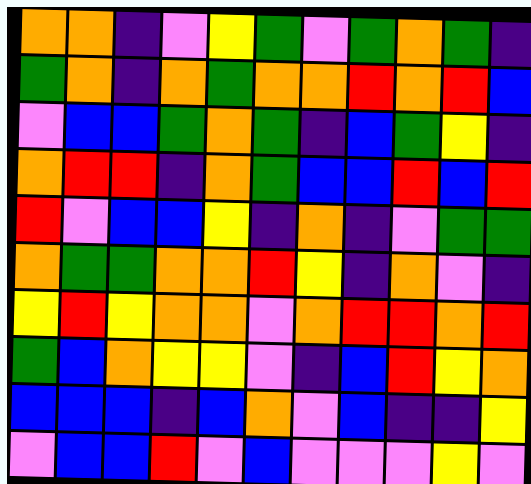[["orange", "orange", "indigo", "violet", "yellow", "green", "violet", "green", "orange", "green", "indigo"], ["green", "orange", "indigo", "orange", "green", "orange", "orange", "red", "orange", "red", "blue"], ["violet", "blue", "blue", "green", "orange", "green", "indigo", "blue", "green", "yellow", "indigo"], ["orange", "red", "red", "indigo", "orange", "green", "blue", "blue", "red", "blue", "red"], ["red", "violet", "blue", "blue", "yellow", "indigo", "orange", "indigo", "violet", "green", "green"], ["orange", "green", "green", "orange", "orange", "red", "yellow", "indigo", "orange", "violet", "indigo"], ["yellow", "red", "yellow", "orange", "orange", "violet", "orange", "red", "red", "orange", "red"], ["green", "blue", "orange", "yellow", "yellow", "violet", "indigo", "blue", "red", "yellow", "orange"], ["blue", "blue", "blue", "indigo", "blue", "orange", "violet", "blue", "indigo", "indigo", "yellow"], ["violet", "blue", "blue", "red", "violet", "blue", "violet", "violet", "violet", "yellow", "violet"]]